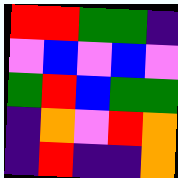[["red", "red", "green", "green", "indigo"], ["violet", "blue", "violet", "blue", "violet"], ["green", "red", "blue", "green", "green"], ["indigo", "orange", "violet", "red", "orange"], ["indigo", "red", "indigo", "indigo", "orange"]]